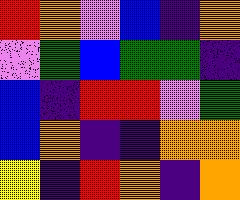[["red", "orange", "violet", "blue", "indigo", "orange"], ["violet", "green", "blue", "green", "green", "indigo"], ["blue", "indigo", "red", "red", "violet", "green"], ["blue", "orange", "indigo", "indigo", "orange", "orange"], ["yellow", "indigo", "red", "orange", "indigo", "orange"]]